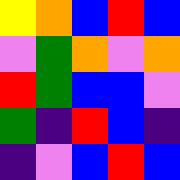[["yellow", "orange", "blue", "red", "blue"], ["violet", "green", "orange", "violet", "orange"], ["red", "green", "blue", "blue", "violet"], ["green", "indigo", "red", "blue", "indigo"], ["indigo", "violet", "blue", "red", "blue"]]